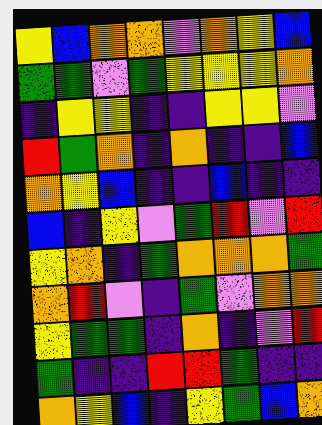[["yellow", "blue", "orange", "orange", "violet", "orange", "yellow", "blue"], ["green", "green", "violet", "green", "yellow", "yellow", "yellow", "orange"], ["indigo", "yellow", "yellow", "indigo", "indigo", "yellow", "yellow", "violet"], ["red", "green", "orange", "indigo", "orange", "indigo", "indigo", "blue"], ["orange", "yellow", "blue", "indigo", "indigo", "blue", "indigo", "indigo"], ["blue", "indigo", "yellow", "violet", "green", "red", "violet", "red"], ["yellow", "orange", "indigo", "green", "orange", "orange", "orange", "green"], ["orange", "red", "violet", "indigo", "green", "violet", "orange", "orange"], ["yellow", "green", "green", "indigo", "orange", "indigo", "violet", "red"], ["green", "indigo", "indigo", "red", "red", "green", "indigo", "indigo"], ["orange", "yellow", "blue", "indigo", "yellow", "green", "blue", "orange"]]